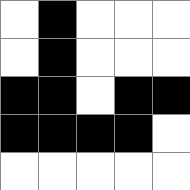[["white", "black", "white", "white", "white"], ["white", "black", "white", "white", "white"], ["black", "black", "white", "black", "black"], ["black", "black", "black", "black", "white"], ["white", "white", "white", "white", "white"]]